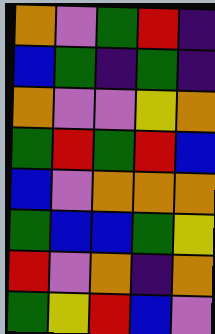[["orange", "violet", "green", "red", "indigo"], ["blue", "green", "indigo", "green", "indigo"], ["orange", "violet", "violet", "yellow", "orange"], ["green", "red", "green", "red", "blue"], ["blue", "violet", "orange", "orange", "orange"], ["green", "blue", "blue", "green", "yellow"], ["red", "violet", "orange", "indigo", "orange"], ["green", "yellow", "red", "blue", "violet"]]